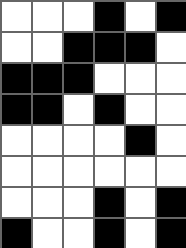[["white", "white", "white", "black", "white", "black"], ["white", "white", "black", "black", "black", "white"], ["black", "black", "black", "white", "white", "white"], ["black", "black", "white", "black", "white", "white"], ["white", "white", "white", "white", "black", "white"], ["white", "white", "white", "white", "white", "white"], ["white", "white", "white", "black", "white", "black"], ["black", "white", "white", "black", "white", "black"]]